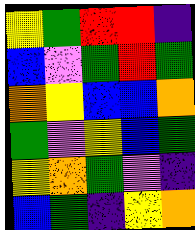[["yellow", "green", "red", "red", "indigo"], ["blue", "violet", "green", "red", "green"], ["orange", "yellow", "blue", "blue", "orange"], ["green", "violet", "yellow", "blue", "green"], ["yellow", "orange", "green", "violet", "indigo"], ["blue", "green", "indigo", "yellow", "orange"]]